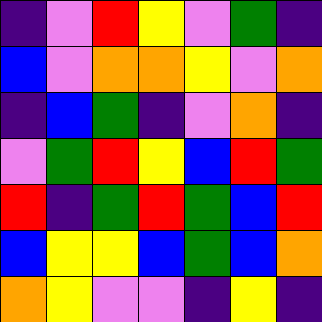[["indigo", "violet", "red", "yellow", "violet", "green", "indigo"], ["blue", "violet", "orange", "orange", "yellow", "violet", "orange"], ["indigo", "blue", "green", "indigo", "violet", "orange", "indigo"], ["violet", "green", "red", "yellow", "blue", "red", "green"], ["red", "indigo", "green", "red", "green", "blue", "red"], ["blue", "yellow", "yellow", "blue", "green", "blue", "orange"], ["orange", "yellow", "violet", "violet", "indigo", "yellow", "indigo"]]